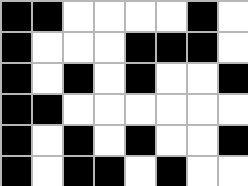[["black", "black", "white", "white", "white", "white", "black", "white"], ["black", "white", "white", "white", "black", "black", "black", "white"], ["black", "white", "black", "white", "black", "white", "white", "black"], ["black", "black", "white", "white", "white", "white", "white", "white"], ["black", "white", "black", "white", "black", "white", "white", "black"], ["black", "white", "black", "black", "white", "black", "white", "white"]]